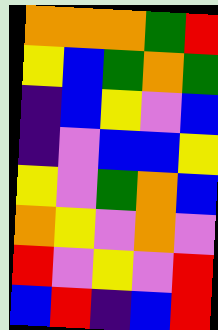[["orange", "orange", "orange", "green", "red"], ["yellow", "blue", "green", "orange", "green"], ["indigo", "blue", "yellow", "violet", "blue"], ["indigo", "violet", "blue", "blue", "yellow"], ["yellow", "violet", "green", "orange", "blue"], ["orange", "yellow", "violet", "orange", "violet"], ["red", "violet", "yellow", "violet", "red"], ["blue", "red", "indigo", "blue", "red"]]